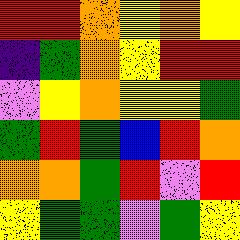[["red", "red", "orange", "yellow", "orange", "yellow"], ["indigo", "green", "orange", "yellow", "red", "red"], ["violet", "yellow", "orange", "yellow", "yellow", "green"], ["green", "red", "green", "blue", "red", "orange"], ["orange", "orange", "green", "red", "violet", "red"], ["yellow", "green", "green", "violet", "green", "yellow"]]